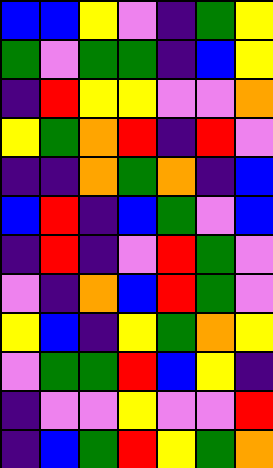[["blue", "blue", "yellow", "violet", "indigo", "green", "yellow"], ["green", "violet", "green", "green", "indigo", "blue", "yellow"], ["indigo", "red", "yellow", "yellow", "violet", "violet", "orange"], ["yellow", "green", "orange", "red", "indigo", "red", "violet"], ["indigo", "indigo", "orange", "green", "orange", "indigo", "blue"], ["blue", "red", "indigo", "blue", "green", "violet", "blue"], ["indigo", "red", "indigo", "violet", "red", "green", "violet"], ["violet", "indigo", "orange", "blue", "red", "green", "violet"], ["yellow", "blue", "indigo", "yellow", "green", "orange", "yellow"], ["violet", "green", "green", "red", "blue", "yellow", "indigo"], ["indigo", "violet", "violet", "yellow", "violet", "violet", "red"], ["indigo", "blue", "green", "red", "yellow", "green", "orange"]]